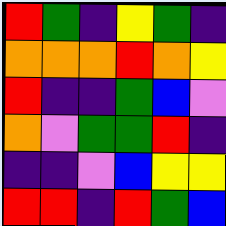[["red", "green", "indigo", "yellow", "green", "indigo"], ["orange", "orange", "orange", "red", "orange", "yellow"], ["red", "indigo", "indigo", "green", "blue", "violet"], ["orange", "violet", "green", "green", "red", "indigo"], ["indigo", "indigo", "violet", "blue", "yellow", "yellow"], ["red", "red", "indigo", "red", "green", "blue"]]